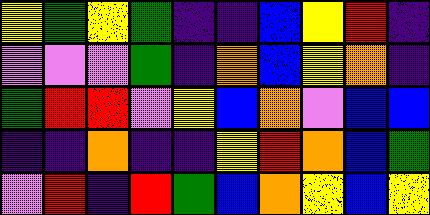[["yellow", "green", "yellow", "green", "indigo", "indigo", "blue", "yellow", "red", "indigo"], ["violet", "violet", "violet", "green", "indigo", "orange", "blue", "yellow", "orange", "indigo"], ["green", "red", "red", "violet", "yellow", "blue", "orange", "violet", "blue", "blue"], ["indigo", "indigo", "orange", "indigo", "indigo", "yellow", "red", "orange", "blue", "green"], ["violet", "red", "indigo", "red", "green", "blue", "orange", "yellow", "blue", "yellow"]]